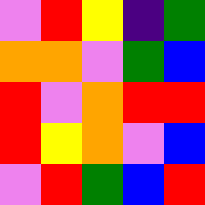[["violet", "red", "yellow", "indigo", "green"], ["orange", "orange", "violet", "green", "blue"], ["red", "violet", "orange", "red", "red"], ["red", "yellow", "orange", "violet", "blue"], ["violet", "red", "green", "blue", "red"]]